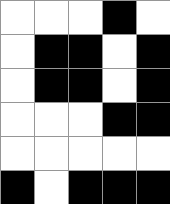[["white", "white", "white", "black", "white"], ["white", "black", "black", "white", "black"], ["white", "black", "black", "white", "black"], ["white", "white", "white", "black", "black"], ["white", "white", "white", "white", "white"], ["black", "white", "black", "black", "black"]]